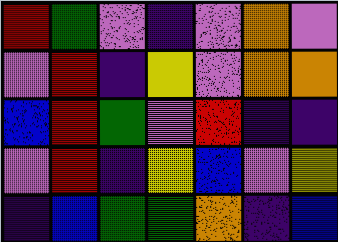[["red", "green", "violet", "indigo", "violet", "orange", "violet"], ["violet", "red", "indigo", "yellow", "violet", "orange", "orange"], ["blue", "red", "green", "violet", "red", "indigo", "indigo"], ["violet", "red", "indigo", "yellow", "blue", "violet", "yellow"], ["indigo", "blue", "green", "green", "orange", "indigo", "blue"]]